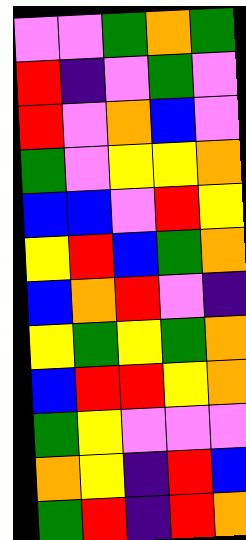[["violet", "violet", "green", "orange", "green"], ["red", "indigo", "violet", "green", "violet"], ["red", "violet", "orange", "blue", "violet"], ["green", "violet", "yellow", "yellow", "orange"], ["blue", "blue", "violet", "red", "yellow"], ["yellow", "red", "blue", "green", "orange"], ["blue", "orange", "red", "violet", "indigo"], ["yellow", "green", "yellow", "green", "orange"], ["blue", "red", "red", "yellow", "orange"], ["green", "yellow", "violet", "violet", "violet"], ["orange", "yellow", "indigo", "red", "blue"], ["green", "red", "indigo", "red", "orange"]]